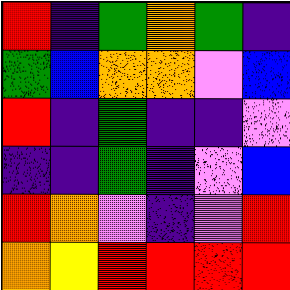[["red", "indigo", "green", "orange", "green", "indigo"], ["green", "blue", "orange", "orange", "violet", "blue"], ["red", "indigo", "green", "indigo", "indigo", "violet"], ["indigo", "indigo", "green", "indigo", "violet", "blue"], ["red", "orange", "violet", "indigo", "violet", "red"], ["orange", "yellow", "red", "red", "red", "red"]]